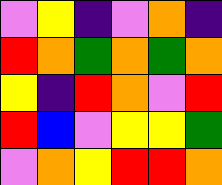[["violet", "yellow", "indigo", "violet", "orange", "indigo"], ["red", "orange", "green", "orange", "green", "orange"], ["yellow", "indigo", "red", "orange", "violet", "red"], ["red", "blue", "violet", "yellow", "yellow", "green"], ["violet", "orange", "yellow", "red", "red", "orange"]]